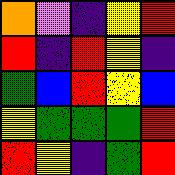[["orange", "violet", "indigo", "yellow", "red"], ["red", "indigo", "red", "yellow", "indigo"], ["green", "blue", "red", "yellow", "blue"], ["yellow", "green", "green", "green", "red"], ["red", "yellow", "indigo", "green", "red"]]